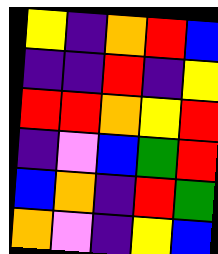[["yellow", "indigo", "orange", "red", "blue"], ["indigo", "indigo", "red", "indigo", "yellow"], ["red", "red", "orange", "yellow", "red"], ["indigo", "violet", "blue", "green", "red"], ["blue", "orange", "indigo", "red", "green"], ["orange", "violet", "indigo", "yellow", "blue"]]